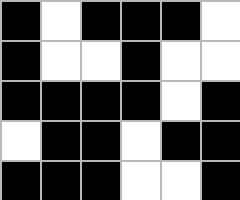[["black", "white", "black", "black", "black", "white"], ["black", "white", "white", "black", "white", "white"], ["black", "black", "black", "black", "white", "black"], ["white", "black", "black", "white", "black", "black"], ["black", "black", "black", "white", "white", "black"]]